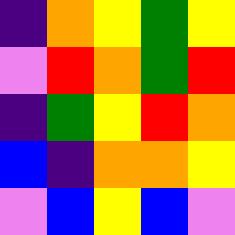[["indigo", "orange", "yellow", "green", "yellow"], ["violet", "red", "orange", "green", "red"], ["indigo", "green", "yellow", "red", "orange"], ["blue", "indigo", "orange", "orange", "yellow"], ["violet", "blue", "yellow", "blue", "violet"]]